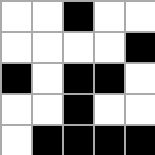[["white", "white", "black", "white", "white"], ["white", "white", "white", "white", "black"], ["black", "white", "black", "black", "white"], ["white", "white", "black", "white", "white"], ["white", "black", "black", "black", "black"]]